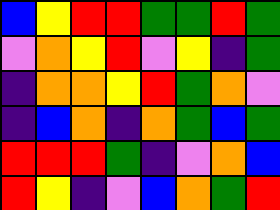[["blue", "yellow", "red", "red", "green", "green", "red", "green"], ["violet", "orange", "yellow", "red", "violet", "yellow", "indigo", "green"], ["indigo", "orange", "orange", "yellow", "red", "green", "orange", "violet"], ["indigo", "blue", "orange", "indigo", "orange", "green", "blue", "green"], ["red", "red", "red", "green", "indigo", "violet", "orange", "blue"], ["red", "yellow", "indigo", "violet", "blue", "orange", "green", "red"]]